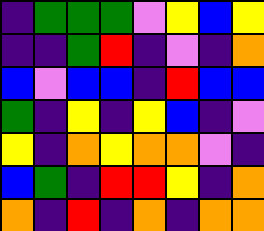[["indigo", "green", "green", "green", "violet", "yellow", "blue", "yellow"], ["indigo", "indigo", "green", "red", "indigo", "violet", "indigo", "orange"], ["blue", "violet", "blue", "blue", "indigo", "red", "blue", "blue"], ["green", "indigo", "yellow", "indigo", "yellow", "blue", "indigo", "violet"], ["yellow", "indigo", "orange", "yellow", "orange", "orange", "violet", "indigo"], ["blue", "green", "indigo", "red", "red", "yellow", "indigo", "orange"], ["orange", "indigo", "red", "indigo", "orange", "indigo", "orange", "orange"]]